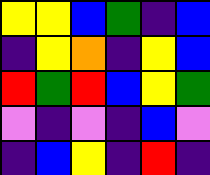[["yellow", "yellow", "blue", "green", "indigo", "blue"], ["indigo", "yellow", "orange", "indigo", "yellow", "blue"], ["red", "green", "red", "blue", "yellow", "green"], ["violet", "indigo", "violet", "indigo", "blue", "violet"], ["indigo", "blue", "yellow", "indigo", "red", "indigo"]]